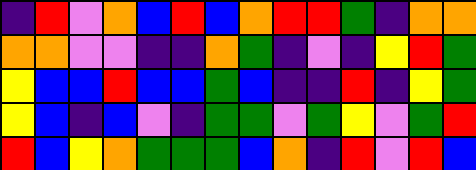[["indigo", "red", "violet", "orange", "blue", "red", "blue", "orange", "red", "red", "green", "indigo", "orange", "orange"], ["orange", "orange", "violet", "violet", "indigo", "indigo", "orange", "green", "indigo", "violet", "indigo", "yellow", "red", "green"], ["yellow", "blue", "blue", "red", "blue", "blue", "green", "blue", "indigo", "indigo", "red", "indigo", "yellow", "green"], ["yellow", "blue", "indigo", "blue", "violet", "indigo", "green", "green", "violet", "green", "yellow", "violet", "green", "red"], ["red", "blue", "yellow", "orange", "green", "green", "green", "blue", "orange", "indigo", "red", "violet", "red", "blue"]]